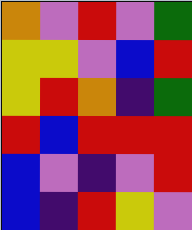[["orange", "violet", "red", "violet", "green"], ["yellow", "yellow", "violet", "blue", "red"], ["yellow", "red", "orange", "indigo", "green"], ["red", "blue", "red", "red", "red"], ["blue", "violet", "indigo", "violet", "red"], ["blue", "indigo", "red", "yellow", "violet"]]